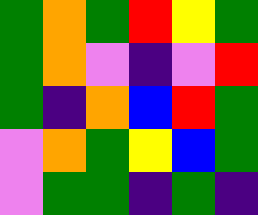[["green", "orange", "green", "red", "yellow", "green"], ["green", "orange", "violet", "indigo", "violet", "red"], ["green", "indigo", "orange", "blue", "red", "green"], ["violet", "orange", "green", "yellow", "blue", "green"], ["violet", "green", "green", "indigo", "green", "indigo"]]